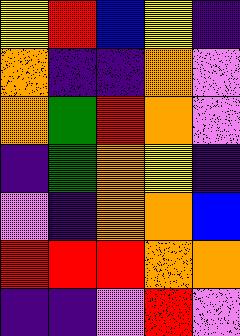[["yellow", "red", "blue", "yellow", "indigo"], ["orange", "indigo", "indigo", "orange", "violet"], ["orange", "green", "red", "orange", "violet"], ["indigo", "green", "orange", "yellow", "indigo"], ["violet", "indigo", "orange", "orange", "blue"], ["red", "red", "red", "orange", "orange"], ["indigo", "indigo", "violet", "red", "violet"]]